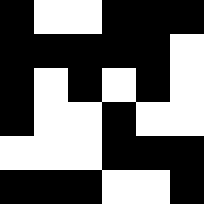[["black", "white", "white", "black", "black", "black"], ["black", "black", "black", "black", "black", "white"], ["black", "white", "black", "white", "black", "white"], ["black", "white", "white", "black", "white", "white"], ["white", "white", "white", "black", "black", "black"], ["black", "black", "black", "white", "white", "black"]]